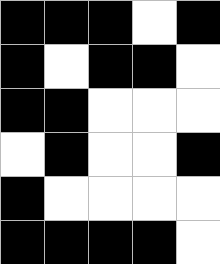[["black", "black", "black", "white", "black"], ["black", "white", "black", "black", "white"], ["black", "black", "white", "white", "white"], ["white", "black", "white", "white", "black"], ["black", "white", "white", "white", "white"], ["black", "black", "black", "black", "white"]]